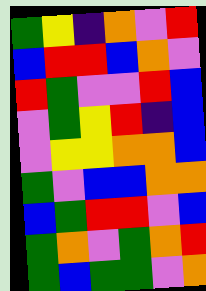[["green", "yellow", "indigo", "orange", "violet", "red"], ["blue", "red", "red", "blue", "orange", "violet"], ["red", "green", "violet", "violet", "red", "blue"], ["violet", "green", "yellow", "red", "indigo", "blue"], ["violet", "yellow", "yellow", "orange", "orange", "blue"], ["green", "violet", "blue", "blue", "orange", "orange"], ["blue", "green", "red", "red", "violet", "blue"], ["green", "orange", "violet", "green", "orange", "red"], ["green", "blue", "green", "green", "violet", "orange"]]